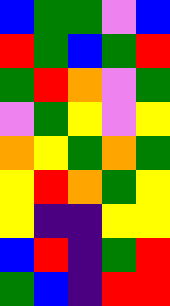[["blue", "green", "green", "violet", "blue"], ["red", "green", "blue", "green", "red"], ["green", "red", "orange", "violet", "green"], ["violet", "green", "yellow", "violet", "yellow"], ["orange", "yellow", "green", "orange", "green"], ["yellow", "red", "orange", "green", "yellow"], ["yellow", "indigo", "indigo", "yellow", "yellow"], ["blue", "red", "indigo", "green", "red"], ["green", "blue", "indigo", "red", "red"]]